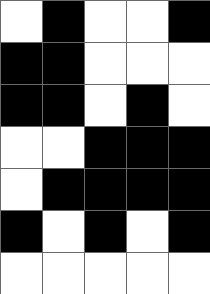[["white", "black", "white", "white", "black"], ["black", "black", "white", "white", "white"], ["black", "black", "white", "black", "white"], ["white", "white", "black", "black", "black"], ["white", "black", "black", "black", "black"], ["black", "white", "black", "white", "black"], ["white", "white", "white", "white", "white"]]